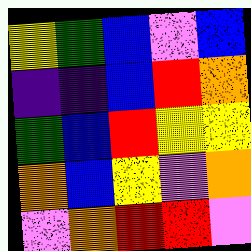[["yellow", "green", "blue", "violet", "blue"], ["indigo", "indigo", "blue", "red", "orange"], ["green", "blue", "red", "yellow", "yellow"], ["orange", "blue", "yellow", "violet", "orange"], ["violet", "orange", "red", "red", "violet"]]